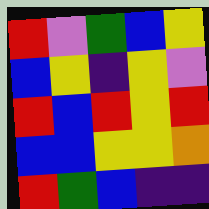[["red", "violet", "green", "blue", "yellow"], ["blue", "yellow", "indigo", "yellow", "violet"], ["red", "blue", "red", "yellow", "red"], ["blue", "blue", "yellow", "yellow", "orange"], ["red", "green", "blue", "indigo", "indigo"]]